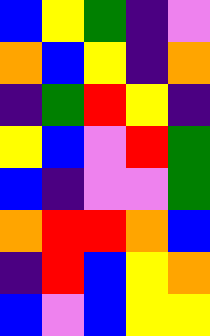[["blue", "yellow", "green", "indigo", "violet"], ["orange", "blue", "yellow", "indigo", "orange"], ["indigo", "green", "red", "yellow", "indigo"], ["yellow", "blue", "violet", "red", "green"], ["blue", "indigo", "violet", "violet", "green"], ["orange", "red", "red", "orange", "blue"], ["indigo", "red", "blue", "yellow", "orange"], ["blue", "violet", "blue", "yellow", "yellow"]]